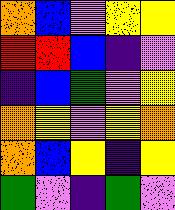[["orange", "blue", "violet", "yellow", "yellow"], ["red", "red", "blue", "indigo", "violet"], ["indigo", "blue", "green", "violet", "yellow"], ["orange", "yellow", "violet", "yellow", "orange"], ["orange", "blue", "yellow", "indigo", "yellow"], ["green", "violet", "indigo", "green", "violet"]]